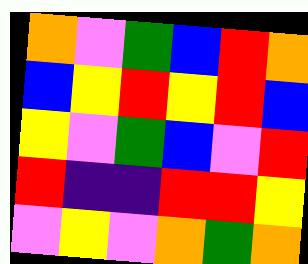[["orange", "violet", "green", "blue", "red", "orange"], ["blue", "yellow", "red", "yellow", "red", "blue"], ["yellow", "violet", "green", "blue", "violet", "red"], ["red", "indigo", "indigo", "red", "red", "yellow"], ["violet", "yellow", "violet", "orange", "green", "orange"]]